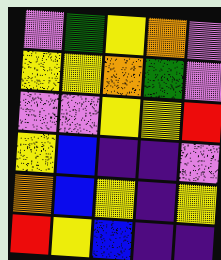[["violet", "green", "yellow", "orange", "violet"], ["yellow", "yellow", "orange", "green", "violet"], ["violet", "violet", "yellow", "yellow", "red"], ["yellow", "blue", "indigo", "indigo", "violet"], ["orange", "blue", "yellow", "indigo", "yellow"], ["red", "yellow", "blue", "indigo", "indigo"]]